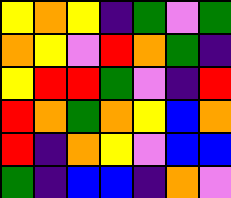[["yellow", "orange", "yellow", "indigo", "green", "violet", "green"], ["orange", "yellow", "violet", "red", "orange", "green", "indigo"], ["yellow", "red", "red", "green", "violet", "indigo", "red"], ["red", "orange", "green", "orange", "yellow", "blue", "orange"], ["red", "indigo", "orange", "yellow", "violet", "blue", "blue"], ["green", "indigo", "blue", "blue", "indigo", "orange", "violet"]]